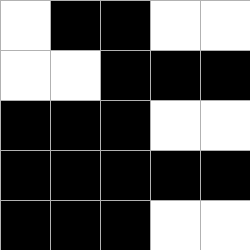[["white", "black", "black", "white", "white"], ["white", "white", "black", "black", "black"], ["black", "black", "black", "white", "white"], ["black", "black", "black", "black", "black"], ["black", "black", "black", "white", "white"]]